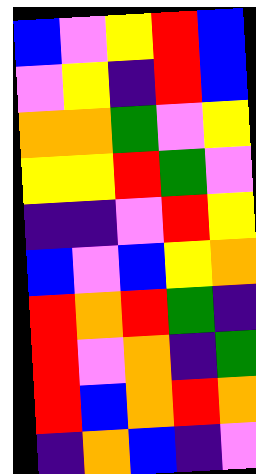[["blue", "violet", "yellow", "red", "blue"], ["violet", "yellow", "indigo", "red", "blue"], ["orange", "orange", "green", "violet", "yellow"], ["yellow", "yellow", "red", "green", "violet"], ["indigo", "indigo", "violet", "red", "yellow"], ["blue", "violet", "blue", "yellow", "orange"], ["red", "orange", "red", "green", "indigo"], ["red", "violet", "orange", "indigo", "green"], ["red", "blue", "orange", "red", "orange"], ["indigo", "orange", "blue", "indigo", "violet"]]